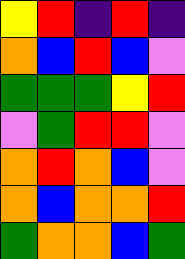[["yellow", "red", "indigo", "red", "indigo"], ["orange", "blue", "red", "blue", "violet"], ["green", "green", "green", "yellow", "red"], ["violet", "green", "red", "red", "violet"], ["orange", "red", "orange", "blue", "violet"], ["orange", "blue", "orange", "orange", "red"], ["green", "orange", "orange", "blue", "green"]]